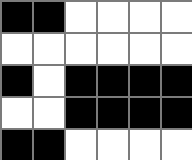[["black", "black", "white", "white", "white", "white"], ["white", "white", "white", "white", "white", "white"], ["black", "white", "black", "black", "black", "black"], ["white", "white", "black", "black", "black", "black"], ["black", "black", "white", "white", "white", "white"]]